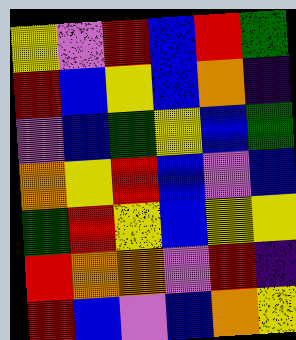[["yellow", "violet", "red", "blue", "red", "green"], ["red", "blue", "yellow", "blue", "orange", "indigo"], ["violet", "blue", "green", "yellow", "blue", "green"], ["orange", "yellow", "red", "blue", "violet", "blue"], ["green", "red", "yellow", "blue", "yellow", "yellow"], ["red", "orange", "orange", "violet", "red", "indigo"], ["red", "blue", "violet", "blue", "orange", "yellow"]]